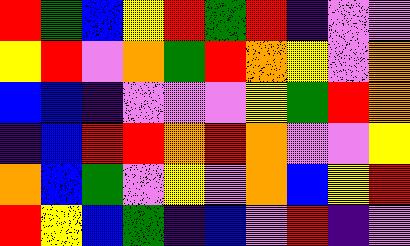[["red", "green", "blue", "yellow", "red", "green", "red", "indigo", "violet", "violet"], ["yellow", "red", "violet", "orange", "green", "red", "orange", "yellow", "violet", "orange"], ["blue", "blue", "indigo", "violet", "violet", "violet", "yellow", "green", "red", "orange"], ["indigo", "blue", "red", "red", "orange", "red", "orange", "violet", "violet", "yellow"], ["orange", "blue", "green", "violet", "yellow", "violet", "orange", "blue", "yellow", "red"], ["red", "yellow", "blue", "green", "indigo", "blue", "violet", "red", "indigo", "violet"]]